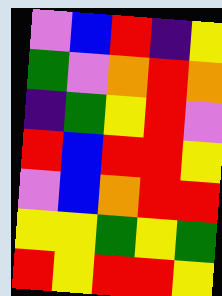[["violet", "blue", "red", "indigo", "yellow"], ["green", "violet", "orange", "red", "orange"], ["indigo", "green", "yellow", "red", "violet"], ["red", "blue", "red", "red", "yellow"], ["violet", "blue", "orange", "red", "red"], ["yellow", "yellow", "green", "yellow", "green"], ["red", "yellow", "red", "red", "yellow"]]